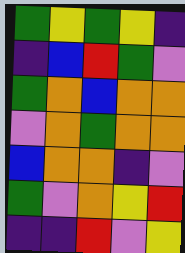[["green", "yellow", "green", "yellow", "indigo"], ["indigo", "blue", "red", "green", "violet"], ["green", "orange", "blue", "orange", "orange"], ["violet", "orange", "green", "orange", "orange"], ["blue", "orange", "orange", "indigo", "violet"], ["green", "violet", "orange", "yellow", "red"], ["indigo", "indigo", "red", "violet", "yellow"]]